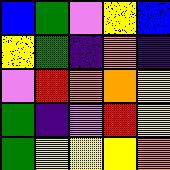[["blue", "green", "violet", "yellow", "blue"], ["yellow", "green", "indigo", "orange", "indigo"], ["violet", "red", "orange", "orange", "yellow"], ["green", "indigo", "violet", "red", "yellow"], ["green", "yellow", "yellow", "yellow", "orange"]]